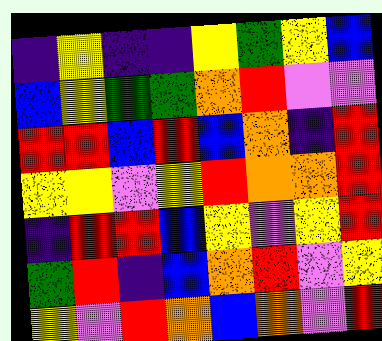[["indigo", "yellow", "indigo", "indigo", "yellow", "green", "yellow", "blue"], ["blue", "yellow", "green", "green", "orange", "red", "violet", "violet"], ["red", "red", "blue", "red", "blue", "orange", "indigo", "red"], ["yellow", "yellow", "violet", "yellow", "red", "orange", "orange", "red"], ["indigo", "red", "red", "blue", "yellow", "violet", "yellow", "red"], ["green", "red", "indigo", "blue", "orange", "red", "violet", "yellow"], ["yellow", "violet", "red", "orange", "blue", "orange", "violet", "red"]]